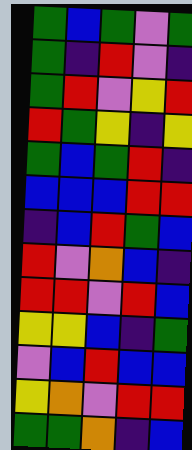[["green", "blue", "green", "violet", "green"], ["green", "indigo", "red", "violet", "indigo"], ["green", "red", "violet", "yellow", "red"], ["red", "green", "yellow", "indigo", "yellow"], ["green", "blue", "green", "red", "indigo"], ["blue", "blue", "blue", "red", "red"], ["indigo", "blue", "red", "green", "blue"], ["red", "violet", "orange", "blue", "indigo"], ["red", "red", "violet", "red", "blue"], ["yellow", "yellow", "blue", "indigo", "green"], ["violet", "blue", "red", "blue", "blue"], ["yellow", "orange", "violet", "red", "red"], ["green", "green", "orange", "indigo", "blue"]]